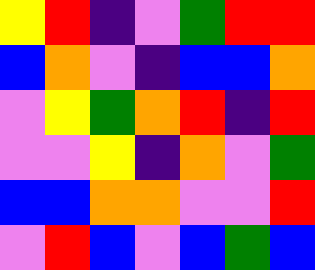[["yellow", "red", "indigo", "violet", "green", "red", "red"], ["blue", "orange", "violet", "indigo", "blue", "blue", "orange"], ["violet", "yellow", "green", "orange", "red", "indigo", "red"], ["violet", "violet", "yellow", "indigo", "orange", "violet", "green"], ["blue", "blue", "orange", "orange", "violet", "violet", "red"], ["violet", "red", "blue", "violet", "blue", "green", "blue"]]